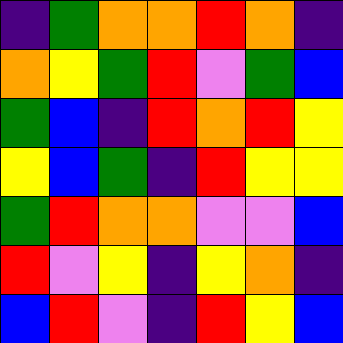[["indigo", "green", "orange", "orange", "red", "orange", "indigo"], ["orange", "yellow", "green", "red", "violet", "green", "blue"], ["green", "blue", "indigo", "red", "orange", "red", "yellow"], ["yellow", "blue", "green", "indigo", "red", "yellow", "yellow"], ["green", "red", "orange", "orange", "violet", "violet", "blue"], ["red", "violet", "yellow", "indigo", "yellow", "orange", "indigo"], ["blue", "red", "violet", "indigo", "red", "yellow", "blue"]]